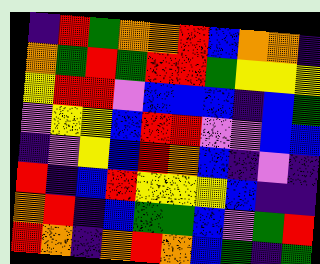[["indigo", "red", "green", "orange", "orange", "red", "blue", "orange", "orange", "indigo"], ["orange", "green", "red", "green", "red", "red", "green", "yellow", "yellow", "yellow"], ["yellow", "red", "red", "violet", "blue", "blue", "blue", "indigo", "blue", "green"], ["violet", "yellow", "yellow", "blue", "red", "red", "violet", "violet", "blue", "blue"], ["indigo", "violet", "yellow", "blue", "red", "orange", "blue", "indigo", "violet", "indigo"], ["red", "indigo", "blue", "red", "yellow", "yellow", "yellow", "blue", "indigo", "indigo"], ["orange", "red", "indigo", "blue", "green", "green", "blue", "violet", "green", "red"], ["red", "orange", "indigo", "orange", "red", "orange", "blue", "green", "indigo", "green"]]